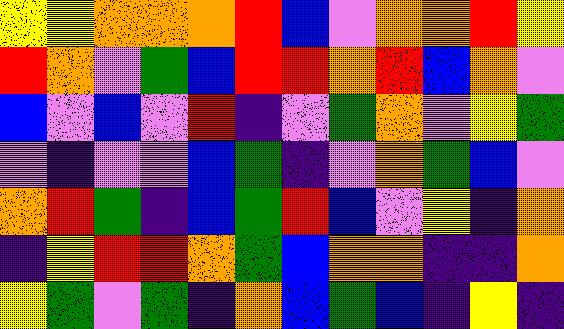[["yellow", "yellow", "orange", "orange", "orange", "red", "blue", "violet", "orange", "orange", "red", "yellow"], ["red", "orange", "violet", "green", "blue", "red", "red", "orange", "red", "blue", "orange", "violet"], ["blue", "violet", "blue", "violet", "red", "indigo", "violet", "green", "orange", "violet", "yellow", "green"], ["violet", "indigo", "violet", "violet", "blue", "green", "indigo", "violet", "orange", "green", "blue", "violet"], ["orange", "red", "green", "indigo", "blue", "green", "red", "blue", "violet", "yellow", "indigo", "orange"], ["indigo", "yellow", "red", "red", "orange", "green", "blue", "orange", "orange", "indigo", "indigo", "orange"], ["yellow", "green", "violet", "green", "indigo", "orange", "blue", "green", "blue", "indigo", "yellow", "indigo"]]